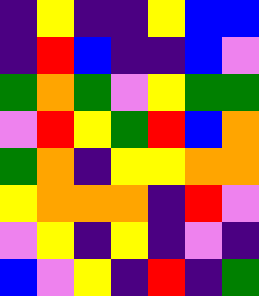[["indigo", "yellow", "indigo", "indigo", "yellow", "blue", "blue"], ["indigo", "red", "blue", "indigo", "indigo", "blue", "violet"], ["green", "orange", "green", "violet", "yellow", "green", "green"], ["violet", "red", "yellow", "green", "red", "blue", "orange"], ["green", "orange", "indigo", "yellow", "yellow", "orange", "orange"], ["yellow", "orange", "orange", "orange", "indigo", "red", "violet"], ["violet", "yellow", "indigo", "yellow", "indigo", "violet", "indigo"], ["blue", "violet", "yellow", "indigo", "red", "indigo", "green"]]